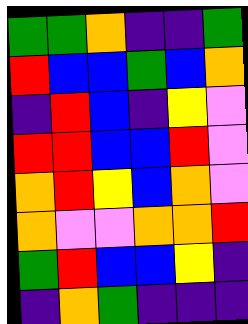[["green", "green", "orange", "indigo", "indigo", "green"], ["red", "blue", "blue", "green", "blue", "orange"], ["indigo", "red", "blue", "indigo", "yellow", "violet"], ["red", "red", "blue", "blue", "red", "violet"], ["orange", "red", "yellow", "blue", "orange", "violet"], ["orange", "violet", "violet", "orange", "orange", "red"], ["green", "red", "blue", "blue", "yellow", "indigo"], ["indigo", "orange", "green", "indigo", "indigo", "indigo"]]